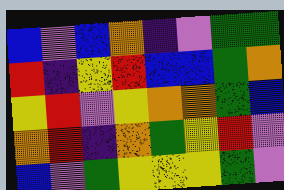[["blue", "violet", "blue", "orange", "indigo", "violet", "green", "green"], ["red", "indigo", "yellow", "red", "blue", "blue", "green", "orange"], ["yellow", "red", "violet", "yellow", "orange", "orange", "green", "blue"], ["orange", "red", "indigo", "orange", "green", "yellow", "red", "violet"], ["blue", "violet", "green", "yellow", "yellow", "yellow", "green", "violet"]]